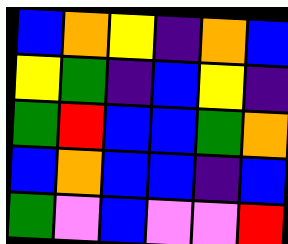[["blue", "orange", "yellow", "indigo", "orange", "blue"], ["yellow", "green", "indigo", "blue", "yellow", "indigo"], ["green", "red", "blue", "blue", "green", "orange"], ["blue", "orange", "blue", "blue", "indigo", "blue"], ["green", "violet", "blue", "violet", "violet", "red"]]